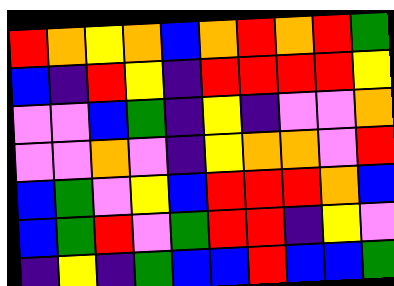[["red", "orange", "yellow", "orange", "blue", "orange", "red", "orange", "red", "green"], ["blue", "indigo", "red", "yellow", "indigo", "red", "red", "red", "red", "yellow"], ["violet", "violet", "blue", "green", "indigo", "yellow", "indigo", "violet", "violet", "orange"], ["violet", "violet", "orange", "violet", "indigo", "yellow", "orange", "orange", "violet", "red"], ["blue", "green", "violet", "yellow", "blue", "red", "red", "red", "orange", "blue"], ["blue", "green", "red", "violet", "green", "red", "red", "indigo", "yellow", "violet"], ["indigo", "yellow", "indigo", "green", "blue", "blue", "red", "blue", "blue", "green"]]